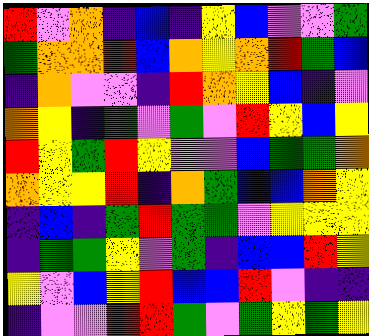[["red", "violet", "orange", "indigo", "blue", "indigo", "yellow", "blue", "violet", "violet", "green"], ["green", "orange", "orange", "red", "blue", "orange", "yellow", "orange", "red", "green", "blue"], ["indigo", "orange", "violet", "violet", "indigo", "red", "orange", "yellow", "blue", "indigo", "violet"], ["orange", "yellow", "indigo", "green", "violet", "green", "violet", "red", "yellow", "blue", "yellow"], ["red", "yellow", "green", "red", "yellow", "violet", "violet", "blue", "green", "green", "orange"], ["orange", "yellow", "yellow", "red", "indigo", "orange", "green", "blue", "blue", "orange", "yellow"], ["indigo", "blue", "indigo", "green", "red", "green", "green", "violet", "yellow", "yellow", "yellow"], ["indigo", "green", "green", "yellow", "violet", "green", "indigo", "blue", "blue", "red", "yellow"], ["yellow", "violet", "blue", "yellow", "red", "blue", "blue", "red", "violet", "indigo", "indigo"], ["indigo", "violet", "violet", "red", "red", "green", "violet", "green", "yellow", "green", "yellow"]]